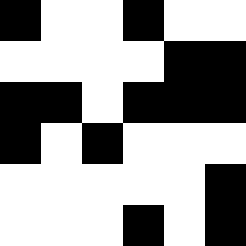[["black", "white", "white", "black", "white", "white"], ["white", "white", "white", "white", "black", "black"], ["black", "black", "white", "black", "black", "black"], ["black", "white", "black", "white", "white", "white"], ["white", "white", "white", "white", "white", "black"], ["white", "white", "white", "black", "white", "black"]]